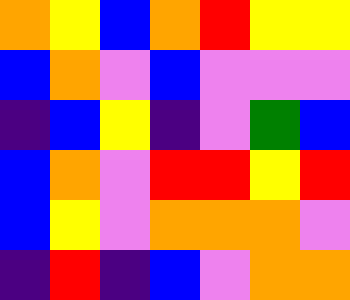[["orange", "yellow", "blue", "orange", "red", "yellow", "yellow"], ["blue", "orange", "violet", "blue", "violet", "violet", "violet"], ["indigo", "blue", "yellow", "indigo", "violet", "green", "blue"], ["blue", "orange", "violet", "red", "red", "yellow", "red"], ["blue", "yellow", "violet", "orange", "orange", "orange", "violet"], ["indigo", "red", "indigo", "blue", "violet", "orange", "orange"]]